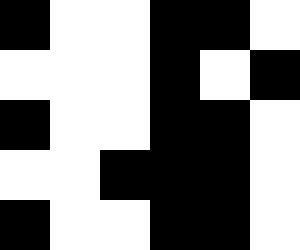[["black", "white", "white", "black", "black", "white"], ["white", "white", "white", "black", "white", "black"], ["black", "white", "white", "black", "black", "white"], ["white", "white", "black", "black", "black", "white"], ["black", "white", "white", "black", "black", "white"]]